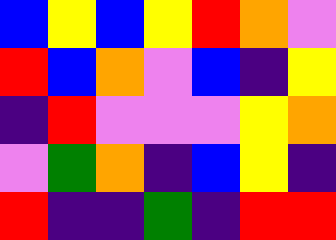[["blue", "yellow", "blue", "yellow", "red", "orange", "violet"], ["red", "blue", "orange", "violet", "blue", "indigo", "yellow"], ["indigo", "red", "violet", "violet", "violet", "yellow", "orange"], ["violet", "green", "orange", "indigo", "blue", "yellow", "indigo"], ["red", "indigo", "indigo", "green", "indigo", "red", "red"]]